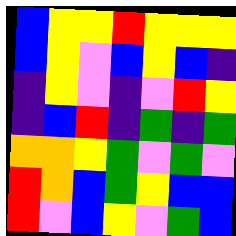[["blue", "yellow", "yellow", "red", "yellow", "yellow", "yellow"], ["blue", "yellow", "violet", "blue", "yellow", "blue", "indigo"], ["indigo", "yellow", "violet", "indigo", "violet", "red", "yellow"], ["indigo", "blue", "red", "indigo", "green", "indigo", "green"], ["orange", "orange", "yellow", "green", "violet", "green", "violet"], ["red", "orange", "blue", "green", "yellow", "blue", "blue"], ["red", "violet", "blue", "yellow", "violet", "green", "blue"]]